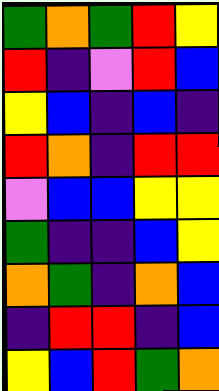[["green", "orange", "green", "red", "yellow"], ["red", "indigo", "violet", "red", "blue"], ["yellow", "blue", "indigo", "blue", "indigo"], ["red", "orange", "indigo", "red", "red"], ["violet", "blue", "blue", "yellow", "yellow"], ["green", "indigo", "indigo", "blue", "yellow"], ["orange", "green", "indigo", "orange", "blue"], ["indigo", "red", "red", "indigo", "blue"], ["yellow", "blue", "red", "green", "orange"]]